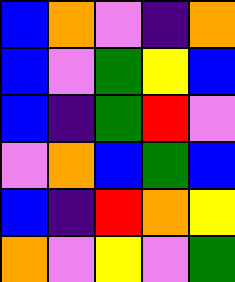[["blue", "orange", "violet", "indigo", "orange"], ["blue", "violet", "green", "yellow", "blue"], ["blue", "indigo", "green", "red", "violet"], ["violet", "orange", "blue", "green", "blue"], ["blue", "indigo", "red", "orange", "yellow"], ["orange", "violet", "yellow", "violet", "green"]]